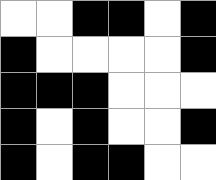[["white", "white", "black", "black", "white", "black"], ["black", "white", "white", "white", "white", "black"], ["black", "black", "black", "white", "white", "white"], ["black", "white", "black", "white", "white", "black"], ["black", "white", "black", "black", "white", "white"]]